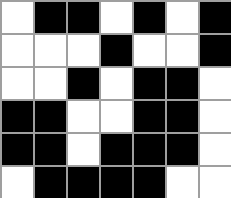[["white", "black", "black", "white", "black", "white", "black"], ["white", "white", "white", "black", "white", "white", "black"], ["white", "white", "black", "white", "black", "black", "white"], ["black", "black", "white", "white", "black", "black", "white"], ["black", "black", "white", "black", "black", "black", "white"], ["white", "black", "black", "black", "black", "white", "white"]]